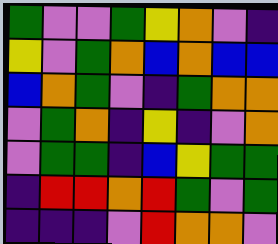[["green", "violet", "violet", "green", "yellow", "orange", "violet", "indigo"], ["yellow", "violet", "green", "orange", "blue", "orange", "blue", "blue"], ["blue", "orange", "green", "violet", "indigo", "green", "orange", "orange"], ["violet", "green", "orange", "indigo", "yellow", "indigo", "violet", "orange"], ["violet", "green", "green", "indigo", "blue", "yellow", "green", "green"], ["indigo", "red", "red", "orange", "red", "green", "violet", "green"], ["indigo", "indigo", "indigo", "violet", "red", "orange", "orange", "violet"]]